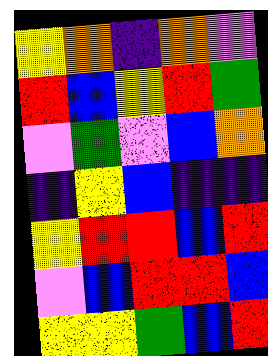[["yellow", "orange", "indigo", "orange", "violet"], ["red", "blue", "yellow", "red", "green"], ["violet", "green", "violet", "blue", "orange"], ["indigo", "yellow", "blue", "indigo", "indigo"], ["yellow", "red", "red", "blue", "red"], ["violet", "blue", "red", "red", "blue"], ["yellow", "yellow", "green", "blue", "red"]]